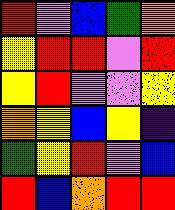[["red", "violet", "blue", "green", "orange"], ["yellow", "red", "red", "violet", "red"], ["yellow", "red", "violet", "violet", "yellow"], ["orange", "yellow", "blue", "yellow", "indigo"], ["green", "yellow", "red", "violet", "blue"], ["red", "blue", "orange", "red", "red"]]